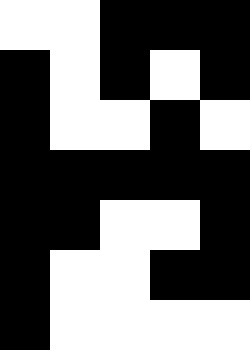[["white", "white", "black", "black", "black"], ["black", "white", "black", "white", "black"], ["black", "white", "white", "black", "white"], ["black", "black", "black", "black", "black"], ["black", "black", "white", "white", "black"], ["black", "white", "white", "black", "black"], ["black", "white", "white", "white", "white"]]